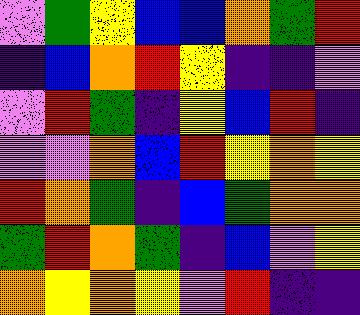[["violet", "green", "yellow", "blue", "blue", "orange", "green", "red"], ["indigo", "blue", "orange", "red", "yellow", "indigo", "indigo", "violet"], ["violet", "red", "green", "indigo", "yellow", "blue", "red", "indigo"], ["violet", "violet", "orange", "blue", "red", "yellow", "orange", "yellow"], ["red", "orange", "green", "indigo", "blue", "green", "orange", "orange"], ["green", "red", "orange", "green", "indigo", "blue", "violet", "yellow"], ["orange", "yellow", "orange", "yellow", "violet", "red", "indigo", "indigo"]]